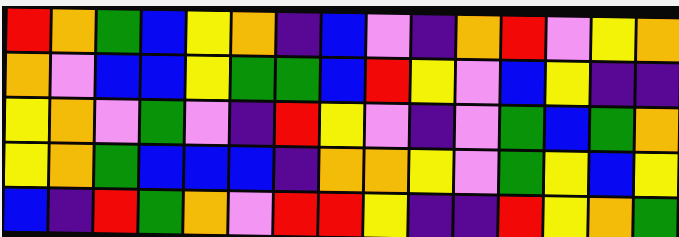[["red", "orange", "green", "blue", "yellow", "orange", "indigo", "blue", "violet", "indigo", "orange", "red", "violet", "yellow", "orange"], ["orange", "violet", "blue", "blue", "yellow", "green", "green", "blue", "red", "yellow", "violet", "blue", "yellow", "indigo", "indigo"], ["yellow", "orange", "violet", "green", "violet", "indigo", "red", "yellow", "violet", "indigo", "violet", "green", "blue", "green", "orange"], ["yellow", "orange", "green", "blue", "blue", "blue", "indigo", "orange", "orange", "yellow", "violet", "green", "yellow", "blue", "yellow"], ["blue", "indigo", "red", "green", "orange", "violet", "red", "red", "yellow", "indigo", "indigo", "red", "yellow", "orange", "green"]]